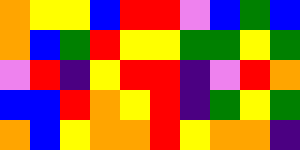[["orange", "yellow", "yellow", "blue", "red", "red", "violet", "blue", "green", "blue"], ["orange", "blue", "green", "red", "yellow", "yellow", "green", "green", "yellow", "green"], ["violet", "red", "indigo", "yellow", "red", "red", "indigo", "violet", "red", "orange"], ["blue", "blue", "red", "orange", "yellow", "red", "indigo", "green", "yellow", "green"], ["orange", "blue", "yellow", "orange", "orange", "red", "yellow", "orange", "orange", "indigo"]]